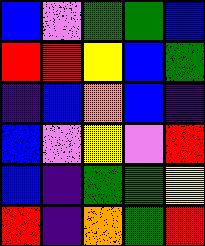[["blue", "violet", "green", "green", "blue"], ["red", "red", "yellow", "blue", "green"], ["indigo", "blue", "orange", "blue", "indigo"], ["blue", "violet", "yellow", "violet", "red"], ["blue", "indigo", "green", "green", "yellow"], ["red", "indigo", "orange", "green", "red"]]